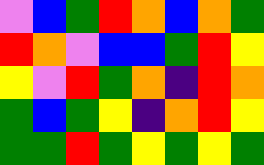[["violet", "blue", "green", "red", "orange", "blue", "orange", "green"], ["red", "orange", "violet", "blue", "blue", "green", "red", "yellow"], ["yellow", "violet", "red", "green", "orange", "indigo", "red", "orange"], ["green", "blue", "green", "yellow", "indigo", "orange", "red", "yellow"], ["green", "green", "red", "green", "yellow", "green", "yellow", "green"]]